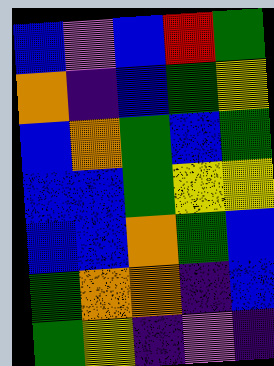[["blue", "violet", "blue", "red", "green"], ["orange", "indigo", "blue", "green", "yellow"], ["blue", "orange", "green", "blue", "green"], ["blue", "blue", "green", "yellow", "yellow"], ["blue", "blue", "orange", "green", "blue"], ["green", "orange", "orange", "indigo", "blue"], ["green", "yellow", "indigo", "violet", "indigo"]]